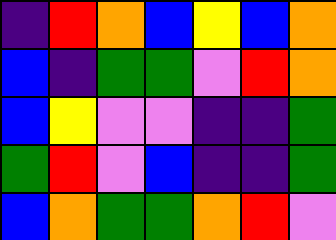[["indigo", "red", "orange", "blue", "yellow", "blue", "orange"], ["blue", "indigo", "green", "green", "violet", "red", "orange"], ["blue", "yellow", "violet", "violet", "indigo", "indigo", "green"], ["green", "red", "violet", "blue", "indigo", "indigo", "green"], ["blue", "orange", "green", "green", "orange", "red", "violet"]]